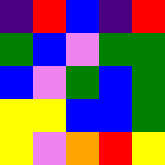[["indigo", "red", "blue", "indigo", "red"], ["green", "blue", "violet", "green", "green"], ["blue", "violet", "green", "blue", "green"], ["yellow", "yellow", "blue", "blue", "green"], ["yellow", "violet", "orange", "red", "yellow"]]